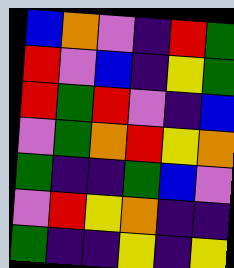[["blue", "orange", "violet", "indigo", "red", "green"], ["red", "violet", "blue", "indigo", "yellow", "green"], ["red", "green", "red", "violet", "indigo", "blue"], ["violet", "green", "orange", "red", "yellow", "orange"], ["green", "indigo", "indigo", "green", "blue", "violet"], ["violet", "red", "yellow", "orange", "indigo", "indigo"], ["green", "indigo", "indigo", "yellow", "indigo", "yellow"]]